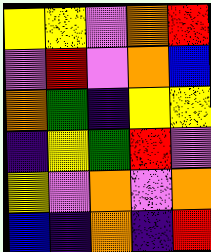[["yellow", "yellow", "violet", "orange", "red"], ["violet", "red", "violet", "orange", "blue"], ["orange", "green", "indigo", "yellow", "yellow"], ["indigo", "yellow", "green", "red", "violet"], ["yellow", "violet", "orange", "violet", "orange"], ["blue", "indigo", "orange", "indigo", "red"]]